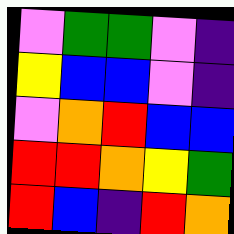[["violet", "green", "green", "violet", "indigo"], ["yellow", "blue", "blue", "violet", "indigo"], ["violet", "orange", "red", "blue", "blue"], ["red", "red", "orange", "yellow", "green"], ["red", "blue", "indigo", "red", "orange"]]